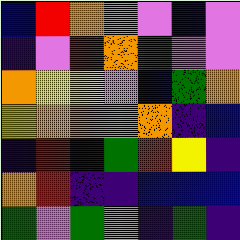[["blue", "red", "orange", "violet", "violet", "indigo", "violet"], ["indigo", "violet", "red", "orange", "green", "violet", "violet"], ["orange", "yellow", "yellow", "violet", "blue", "green", "orange"], ["yellow", "orange", "orange", "orange", "orange", "indigo", "blue"], ["indigo", "red", "indigo", "green", "red", "yellow", "indigo"], ["orange", "red", "indigo", "indigo", "blue", "blue", "blue"], ["green", "violet", "green", "orange", "indigo", "green", "indigo"]]